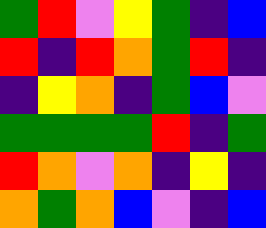[["green", "red", "violet", "yellow", "green", "indigo", "blue"], ["red", "indigo", "red", "orange", "green", "red", "indigo"], ["indigo", "yellow", "orange", "indigo", "green", "blue", "violet"], ["green", "green", "green", "green", "red", "indigo", "green"], ["red", "orange", "violet", "orange", "indigo", "yellow", "indigo"], ["orange", "green", "orange", "blue", "violet", "indigo", "blue"]]